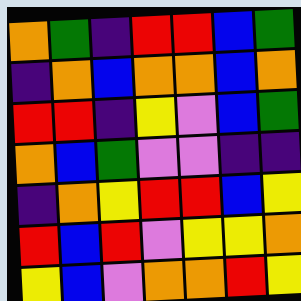[["orange", "green", "indigo", "red", "red", "blue", "green"], ["indigo", "orange", "blue", "orange", "orange", "blue", "orange"], ["red", "red", "indigo", "yellow", "violet", "blue", "green"], ["orange", "blue", "green", "violet", "violet", "indigo", "indigo"], ["indigo", "orange", "yellow", "red", "red", "blue", "yellow"], ["red", "blue", "red", "violet", "yellow", "yellow", "orange"], ["yellow", "blue", "violet", "orange", "orange", "red", "yellow"]]